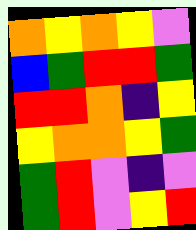[["orange", "yellow", "orange", "yellow", "violet"], ["blue", "green", "red", "red", "green"], ["red", "red", "orange", "indigo", "yellow"], ["yellow", "orange", "orange", "yellow", "green"], ["green", "red", "violet", "indigo", "violet"], ["green", "red", "violet", "yellow", "red"]]